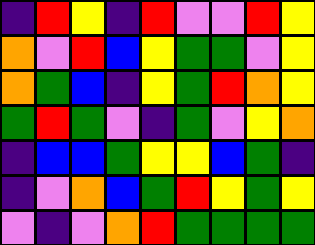[["indigo", "red", "yellow", "indigo", "red", "violet", "violet", "red", "yellow"], ["orange", "violet", "red", "blue", "yellow", "green", "green", "violet", "yellow"], ["orange", "green", "blue", "indigo", "yellow", "green", "red", "orange", "yellow"], ["green", "red", "green", "violet", "indigo", "green", "violet", "yellow", "orange"], ["indigo", "blue", "blue", "green", "yellow", "yellow", "blue", "green", "indigo"], ["indigo", "violet", "orange", "blue", "green", "red", "yellow", "green", "yellow"], ["violet", "indigo", "violet", "orange", "red", "green", "green", "green", "green"]]